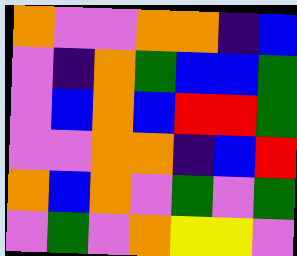[["orange", "violet", "violet", "orange", "orange", "indigo", "blue"], ["violet", "indigo", "orange", "green", "blue", "blue", "green"], ["violet", "blue", "orange", "blue", "red", "red", "green"], ["violet", "violet", "orange", "orange", "indigo", "blue", "red"], ["orange", "blue", "orange", "violet", "green", "violet", "green"], ["violet", "green", "violet", "orange", "yellow", "yellow", "violet"]]